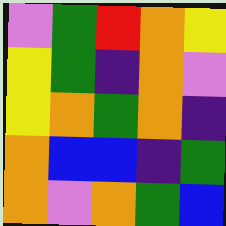[["violet", "green", "red", "orange", "yellow"], ["yellow", "green", "indigo", "orange", "violet"], ["yellow", "orange", "green", "orange", "indigo"], ["orange", "blue", "blue", "indigo", "green"], ["orange", "violet", "orange", "green", "blue"]]